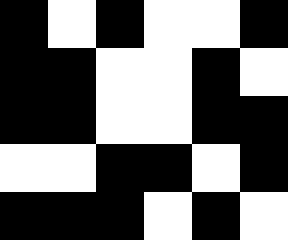[["black", "white", "black", "white", "white", "black"], ["black", "black", "white", "white", "black", "white"], ["black", "black", "white", "white", "black", "black"], ["white", "white", "black", "black", "white", "black"], ["black", "black", "black", "white", "black", "white"]]